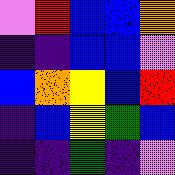[["violet", "red", "blue", "blue", "orange"], ["indigo", "indigo", "blue", "blue", "violet"], ["blue", "orange", "yellow", "blue", "red"], ["indigo", "blue", "yellow", "green", "blue"], ["indigo", "indigo", "green", "indigo", "violet"]]